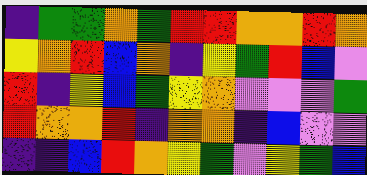[["indigo", "green", "green", "orange", "green", "red", "red", "orange", "orange", "red", "orange"], ["yellow", "orange", "red", "blue", "orange", "indigo", "yellow", "green", "red", "blue", "violet"], ["red", "indigo", "yellow", "blue", "green", "yellow", "orange", "violet", "violet", "violet", "green"], ["red", "orange", "orange", "red", "indigo", "orange", "orange", "indigo", "blue", "violet", "violet"], ["indigo", "indigo", "blue", "red", "orange", "yellow", "green", "violet", "yellow", "green", "blue"]]